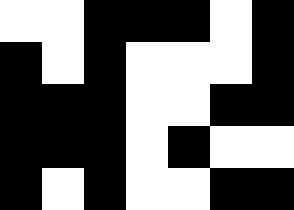[["white", "white", "black", "black", "black", "white", "black"], ["black", "white", "black", "white", "white", "white", "black"], ["black", "black", "black", "white", "white", "black", "black"], ["black", "black", "black", "white", "black", "white", "white"], ["black", "white", "black", "white", "white", "black", "black"]]